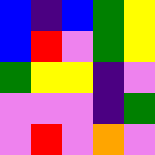[["blue", "indigo", "blue", "green", "yellow"], ["blue", "red", "violet", "green", "yellow"], ["green", "yellow", "yellow", "indigo", "violet"], ["violet", "violet", "violet", "indigo", "green"], ["violet", "red", "violet", "orange", "violet"]]